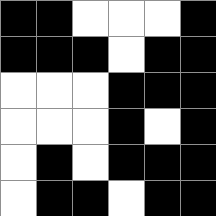[["black", "black", "white", "white", "white", "black"], ["black", "black", "black", "white", "black", "black"], ["white", "white", "white", "black", "black", "black"], ["white", "white", "white", "black", "white", "black"], ["white", "black", "white", "black", "black", "black"], ["white", "black", "black", "white", "black", "black"]]